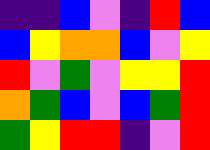[["indigo", "indigo", "blue", "violet", "indigo", "red", "blue"], ["blue", "yellow", "orange", "orange", "blue", "violet", "yellow"], ["red", "violet", "green", "violet", "yellow", "yellow", "red"], ["orange", "green", "blue", "violet", "blue", "green", "red"], ["green", "yellow", "red", "red", "indigo", "violet", "red"]]